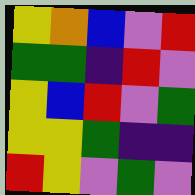[["yellow", "orange", "blue", "violet", "red"], ["green", "green", "indigo", "red", "violet"], ["yellow", "blue", "red", "violet", "green"], ["yellow", "yellow", "green", "indigo", "indigo"], ["red", "yellow", "violet", "green", "violet"]]